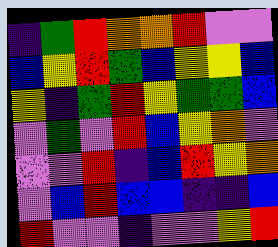[["indigo", "green", "red", "orange", "orange", "red", "violet", "violet"], ["blue", "yellow", "red", "green", "blue", "yellow", "yellow", "blue"], ["yellow", "indigo", "green", "red", "yellow", "green", "green", "blue"], ["violet", "green", "violet", "red", "blue", "yellow", "orange", "violet"], ["violet", "violet", "red", "indigo", "blue", "red", "yellow", "orange"], ["violet", "blue", "red", "blue", "blue", "indigo", "indigo", "blue"], ["red", "violet", "violet", "indigo", "violet", "violet", "yellow", "red"]]